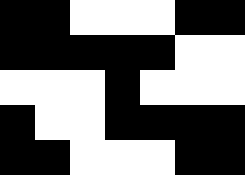[["black", "black", "white", "white", "white", "black", "black"], ["black", "black", "black", "black", "black", "white", "white"], ["white", "white", "white", "black", "white", "white", "white"], ["black", "white", "white", "black", "black", "black", "black"], ["black", "black", "white", "white", "white", "black", "black"]]